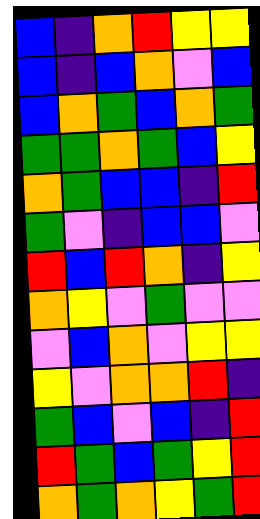[["blue", "indigo", "orange", "red", "yellow", "yellow"], ["blue", "indigo", "blue", "orange", "violet", "blue"], ["blue", "orange", "green", "blue", "orange", "green"], ["green", "green", "orange", "green", "blue", "yellow"], ["orange", "green", "blue", "blue", "indigo", "red"], ["green", "violet", "indigo", "blue", "blue", "violet"], ["red", "blue", "red", "orange", "indigo", "yellow"], ["orange", "yellow", "violet", "green", "violet", "violet"], ["violet", "blue", "orange", "violet", "yellow", "yellow"], ["yellow", "violet", "orange", "orange", "red", "indigo"], ["green", "blue", "violet", "blue", "indigo", "red"], ["red", "green", "blue", "green", "yellow", "red"], ["orange", "green", "orange", "yellow", "green", "red"]]